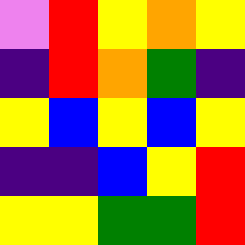[["violet", "red", "yellow", "orange", "yellow"], ["indigo", "red", "orange", "green", "indigo"], ["yellow", "blue", "yellow", "blue", "yellow"], ["indigo", "indigo", "blue", "yellow", "red"], ["yellow", "yellow", "green", "green", "red"]]